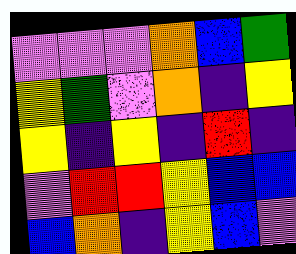[["violet", "violet", "violet", "orange", "blue", "green"], ["yellow", "green", "violet", "orange", "indigo", "yellow"], ["yellow", "indigo", "yellow", "indigo", "red", "indigo"], ["violet", "red", "red", "yellow", "blue", "blue"], ["blue", "orange", "indigo", "yellow", "blue", "violet"]]